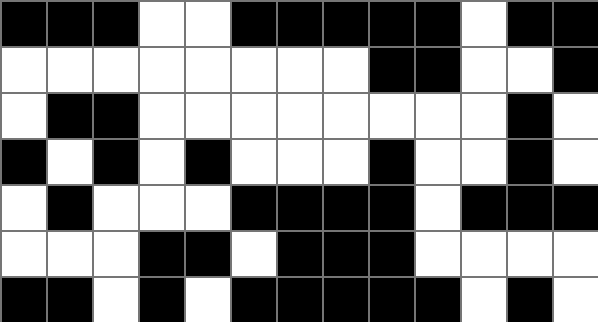[["black", "black", "black", "white", "white", "black", "black", "black", "black", "black", "white", "black", "black"], ["white", "white", "white", "white", "white", "white", "white", "white", "black", "black", "white", "white", "black"], ["white", "black", "black", "white", "white", "white", "white", "white", "white", "white", "white", "black", "white"], ["black", "white", "black", "white", "black", "white", "white", "white", "black", "white", "white", "black", "white"], ["white", "black", "white", "white", "white", "black", "black", "black", "black", "white", "black", "black", "black"], ["white", "white", "white", "black", "black", "white", "black", "black", "black", "white", "white", "white", "white"], ["black", "black", "white", "black", "white", "black", "black", "black", "black", "black", "white", "black", "white"]]